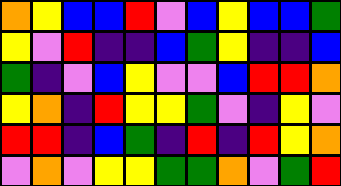[["orange", "yellow", "blue", "blue", "red", "violet", "blue", "yellow", "blue", "blue", "green"], ["yellow", "violet", "red", "indigo", "indigo", "blue", "green", "yellow", "indigo", "indigo", "blue"], ["green", "indigo", "violet", "blue", "yellow", "violet", "violet", "blue", "red", "red", "orange"], ["yellow", "orange", "indigo", "red", "yellow", "yellow", "green", "violet", "indigo", "yellow", "violet"], ["red", "red", "indigo", "blue", "green", "indigo", "red", "indigo", "red", "yellow", "orange"], ["violet", "orange", "violet", "yellow", "yellow", "green", "green", "orange", "violet", "green", "red"]]